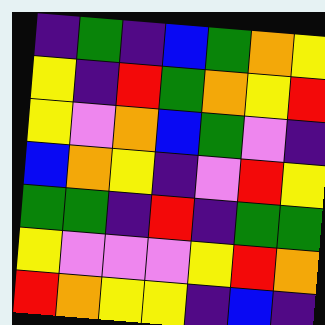[["indigo", "green", "indigo", "blue", "green", "orange", "yellow"], ["yellow", "indigo", "red", "green", "orange", "yellow", "red"], ["yellow", "violet", "orange", "blue", "green", "violet", "indigo"], ["blue", "orange", "yellow", "indigo", "violet", "red", "yellow"], ["green", "green", "indigo", "red", "indigo", "green", "green"], ["yellow", "violet", "violet", "violet", "yellow", "red", "orange"], ["red", "orange", "yellow", "yellow", "indigo", "blue", "indigo"]]